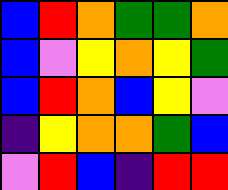[["blue", "red", "orange", "green", "green", "orange"], ["blue", "violet", "yellow", "orange", "yellow", "green"], ["blue", "red", "orange", "blue", "yellow", "violet"], ["indigo", "yellow", "orange", "orange", "green", "blue"], ["violet", "red", "blue", "indigo", "red", "red"]]